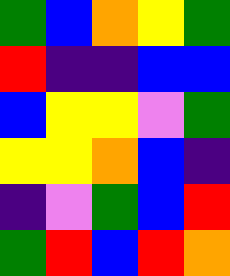[["green", "blue", "orange", "yellow", "green"], ["red", "indigo", "indigo", "blue", "blue"], ["blue", "yellow", "yellow", "violet", "green"], ["yellow", "yellow", "orange", "blue", "indigo"], ["indigo", "violet", "green", "blue", "red"], ["green", "red", "blue", "red", "orange"]]